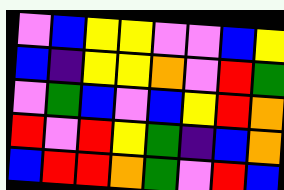[["violet", "blue", "yellow", "yellow", "violet", "violet", "blue", "yellow"], ["blue", "indigo", "yellow", "yellow", "orange", "violet", "red", "green"], ["violet", "green", "blue", "violet", "blue", "yellow", "red", "orange"], ["red", "violet", "red", "yellow", "green", "indigo", "blue", "orange"], ["blue", "red", "red", "orange", "green", "violet", "red", "blue"]]